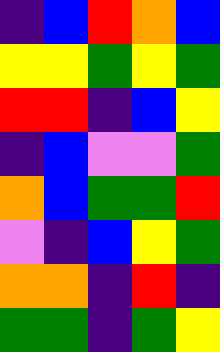[["indigo", "blue", "red", "orange", "blue"], ["yellow", "yellow", "green", "yellow", "green"], ["red", "red", "indigo", "blue", "yellow"], ["indigo", "blue", "violet", "violet", "green"], ["orange", "blue", "green", "green", "red"], ["violet", "indigo", "blue", "yellow", "green"], ["orange", "orange", "indigo", "red", "indigo"], ["green", "green", "indigo", "green", "yellow"]]